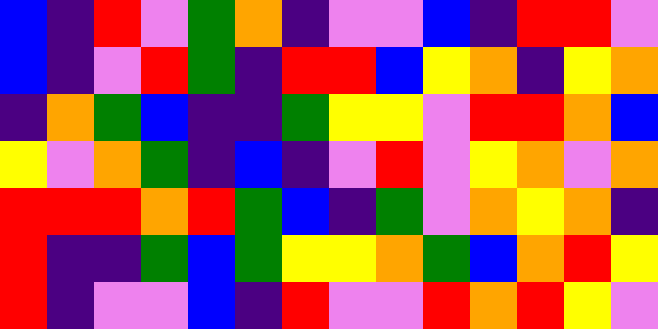[["blue", "indigo", "red", "violet", "green", "orange", "indigo", "violet", "violet", "blue", "indigo", "red", "red", "violet"], ["blue", "indigo", "violet", "red", "green", "indigo", "red", "red", "blue", "yellow", "orange", "indigo", "yellow", "orange"], ["indigo", "orange", "green", "blue", "indigo", "indigo", "green", "yellow", "yellow", "violet", "red", "red", "orange", "blue"], ["yellow", "violet", "orange", "green", "indigo", "blue", "indigo", "violet", "red", "violet", "yellow", "orange", "violet", "orange"], ["red", "red", "red", "orange", "red", "green", "blue", "indigo", "green", "violet", "orange", "yellow", "orange", "indigo"], ["red", "indigo", "indigo", "green", "blue", "green", "yellow", "yellow", "orange", "green", "blue", "orange", "red", "yellow"], ["red", "indigo", "violet", "violet", "blue", "indigo", "red", "violet", "violet", "red", "orange", "red", "yellow", "violet"]]